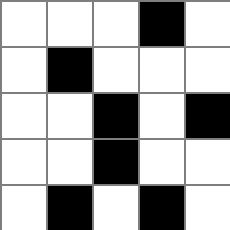[["white", "white", "white", "black", "white"], ["white", "black", "white", "white", "white"], ["white", "white", "black", "white", "black"], ["white", "white", "black", "white", "white"], ["white", "black", "white", "black", "white"]]